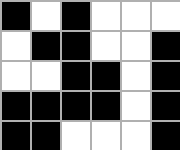[["black", "white", "black", "white", "white", "white"], ["white", "black", "black", "white", "white", "black"], ["white", "white", "black", "black", "white", "black"], ["black", "black", "black", "black", "white", "black"], ["black", "black", "white", "white", "white", "black"]]